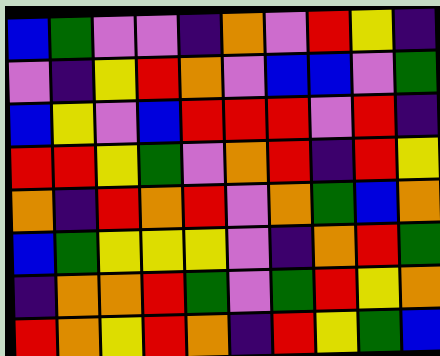[["blue", "green", "violet", "violet", "indigo", "orange", "violet", "red", "yellow", "indigo"], ["violet", "indigo", "yellow", "red", "orange", "violet", "blue", "blue", "violet", "green"], ["blue", "yellow", "violet", "blue", "red", "red", "red", "violet", "red", "indigo"], ["red", "red", "yellow", "green", "violet", "orange", "red", "indigo", "red", "yellow"], ["orange", "indigo", "red", "orange", "red", "violet", "orange", "green", "blue", "orange"], ["blue", "green", "yellow", "yellow", "yellow", "violet", "indigo", "orange", "red", "green"], ["indigo", "orange", "orange", "red", "green", "violet", "green", "red", "yellow", "orange"], ["red", "orange", "yellow", "red", "orange", "indigo", "red", "yellow", "green", "blue"]]